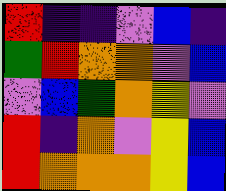[["red", "indigo", "indigo", "violet", "blue", "indigo"], ["green", "red", "orange", "orange", "violet", "blue"], ["violet", "blue", "green", "orange", "yellow", "violet"], ["red", "indigo", "orange", "violet", "yellow", "blue"], ["red", "orange", "orange", "orange", "yellow", "blue"]]